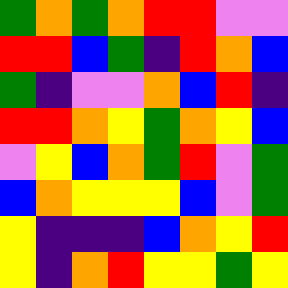[["green", "orange", "green", "orange", "red", "red", "violet", "violet"], ["red", "red", "blue", "green", "indigo", "red", "orange", "blue"], ["green", "indigo", "violet", "violet", "orange", "blue", "red", "indigo"], ["red", "red", "orange", "yellow", "green", "orange", "yellow", "blue"], ["violet", "yellow", "blue", "orange", "green", "red", "violet", "green"], ["blue", "orange", "yellow", "yellow", "yellow", "blue", "violet", "green"], ["yellow", "indigo", "indigo", "indigo", "blue", "orange", "yellow", "red"], ["yellow", "indigo", "orange", "red", "yellow", "yellow", "green", "yellow"]]